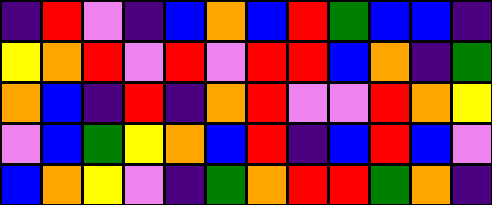[["indigo", "red", "violet", "indigo", "blue", "orange", "blue", "red", "green", "blue", "blue", "indigo"], ["yellow", "orange", "red", "violet", "red", "violet", "red", "red", "blue", "orange", "indigo", "green"], ["orange", "blue", "indigo", "red", "indigo", "orange", "red", "violet", "violet", "red", "orange", "yellow"], ["violet", "blue", "green", "yellow", "orange", "blue", "red", "indigo", "blue", "red", "blue", "violet"], ["blue", "orange", "yellow", "violet", "indigo", "green", "orange", "red", "red", "green", "orange", "indigo"]]